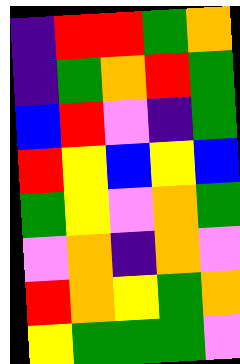[["indigo", "red", "red", "green", "orange"], ["indigo", "green", "orange", "red", "green"], ["blue", "red", "violet", "indigo", "green"], ["red", "yellow", "blue", "yellow", "blue"], ["green", "yellow", "violet", "orange", "green"], ["violet", "orange", "indigo", "orange", "violet"], ["red", "orange", "yellow", "green", "orange"], ["yellow", "green", "green", "green", "violet"]]